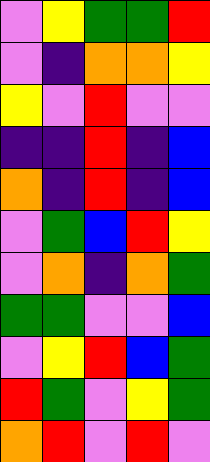[["violet", "yellow", "green", "green", "red"], ["violet", "indigo", "orange", "orange", "yellow"], ["yellow", "violet", "red", "violet", "violet"], ["indigo", "indigo", "red", "indigo", "blue"], ["orange", "indigo", "red", "indigo", "blue"], ["violet", "green", "blue", "red", "yellow"], ["violet", "orange", "indigo", "orange", "green"], ["green", "green", "violet", "violet", "blue"], ["violet", "yellow", "red", "blue", "green"], ["red", "green", "violet", "yellow", "green"], ["orange", "red", "violet", "red", "violet"]]